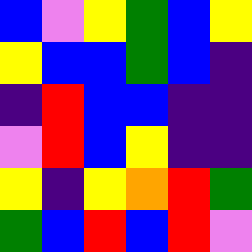[["blue", "violet", "yellow", "green", "blue", "yellow"], ["yellow", "blue", "blue", "green", "blue", "indigo"], ["indigo", "red", "blue", "blue", "indigo", "indigo"], ["violet", "red", "blue", "yellow", "indigo", "indigo"], ["yellow", "indigo", "yellow", "orange", "red", "green"], ["green", "blue", "red", "blue", "red", "violet"]]